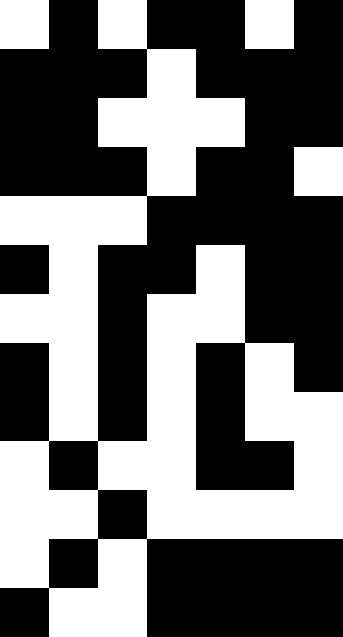[["white", "black", "white", "black", "black", "white", "black"], ["black", "black", "black", "white", "black", "black", "black"], ["black", "black", "white", "white", "white", "black", "black"], ["black", "black", "black", "white", "black", "black", "white"], ["white", "white", "white", "black", "black", "black", "black"], ["black", "white", "black", "black", "white", "black", "black"], ["white", "white", "black", "white", "white", "black", "black"], ["black", "white", "black", "white", "black", "white", "black"], ["black", "white", "black", "white", "black", "white", "white"], ["white", "black", "white", "white", "black", "black", "white"], ["white", "white", "black", "white", "white", "white", "white"], ["white", "black", "white", "black", "black", "black", "black"], ["black", "white", "white", "black", "black", "black", "black"]]